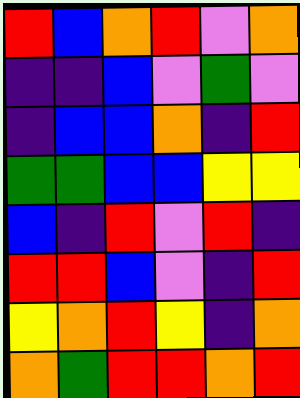[["red", "blue", "orange", "red", "violet", "orange"], ["indigo", "indigo", "blue", "violet", "green", "violet"], ["indigo", "blue", "blue", "orange", "indigo", "red"], ["green", "green", "blue", "blue", "yellow", "yellow"], ["blue", "indigo", "red", "violet", "red", "indigo"], ["red", "red", "blue", "violet", "indigo", "red"], ["yellow", "orange", "red", "yellow", "indigo", "orange"], ["orange", "green", "red", "red", "orange", "red"]]